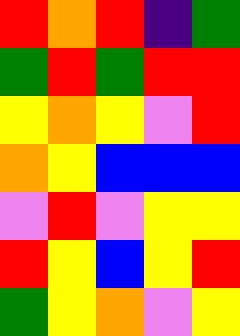[["red", "orange", "red", "indigo", "green"], ["green", "red", "green", "red", "red"], ["yellow", "orange", "yellow", "violet", "red"], ["orange", "yellow", "blue", "blue", "blue"], ["violet", "red", "violet", "yellow", "yellow"], ["red", "yellow", "blue", "yellow", "red"], ["green", "yellow", "orange", "violet", "yellow"]]